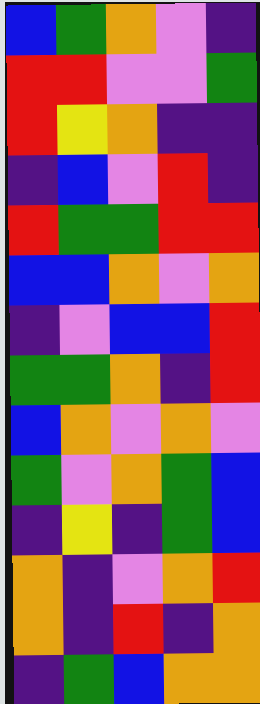[["blue", "green", "orange", "violet", "indigo"], ["red", "red", "violet", "violet", "green"], ["red", "yellow", "orange", "indigo", "indigo"], ["indigo", "blue", "violet", "red", "indigo"], ["red", "green", "green", "red", "red"], ["blue", "blue", "orange", "violet", "orange"], ["indigo", "violet", "blue", "blue", "red"], ["green", "green", "orange", "indigo", "red"], ["blue", "orange", "violet", "orange", "violet"], ["green", "violet", "orange", "green", "blue"], ["indigo", "yellow", "indigo", "green", "blue"], ["orange", "indigo", "violet", "orange", "red"], ["orange", "indigo", "red", "indigo", "orange"], ["indigo", "green", "blue", "orange", "orange"]]